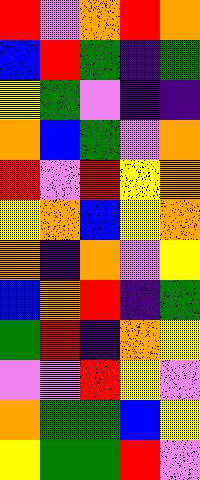[["red", "violet", "orange", "red", "orange"], ["blue", "red", "green", "indigo", "green"], ["yellow", "green", "violet", "indigo", "indigo"], ["orange", "blue", "green", "violet", "orange"], ["red", "violet", "red", "yellow", "orange"], ["yellow", "orange", "blue", "yellow", "orange"], ["orange", "indigo", "orange", "violet", "yellow"], ["blue", "orange", "red", "indigo", "green"], ["green", "red", "indigo", "orange", "yellow"], ["violet", "violet", "red", "yellow", "violet"], ["orange", "green", "green", "blue", "yellow"], ["yellow", "green", "green", "red", "violet"]]